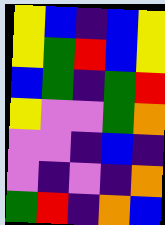[["yellow", "blue", "indigo", "blue", "yellow"], ["yellow", "green", "red", "blue", "yellow"], ["blue", "green", "indigo", "green", "red"], ["yellow", "violet", "violet", "green", "orange"], ["violet", "violet", "indigo", "blue", "indigo"], ["violet", "indigo", "violet", "indigo", "orange"], ["green", "red", "indigo", "orange", "blue"]]